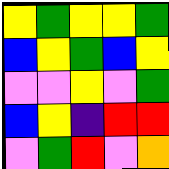[["yellow", "green", "yellow", "yellow", "green"], ["blue", "yellow", "green", "blue", "yellow"], ["violet", "violet", "yellow", "violet", "green"], ["blue", "yellow", "indigo", "red", "red"], ["violet", "green", "red", "violet", "orange"]]